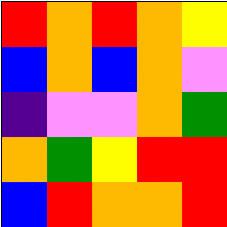[["red", "orange", "red", "orange", "yellow"], ["blue", "orange", "blue", "orange", "violet"], ["indigo", "violet", "violet", "orange", "green"], ["orange", "green", "yellow", "red", "red"], ["blue", "red", "orange", "orange", "red"]]